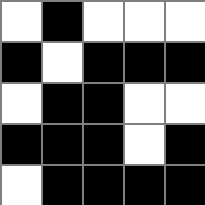[["white", "black", "white", "white", "white"], ["black", "white", "black", "black", "black"], ["white", "black", "black", "white", "white"], ["black", "black", "black", "white", "black"], ["white", "black", "black", "black", "black"]]